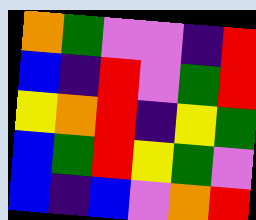[["orange", "green", "violet", "violet", "indigo", "red"], ["blue", "indigo", "red", "violet", "green", "red"], ["yellow", "orange", "red", "indigo", "yellow", "green"], ["blue", "green", "red", "yellow", "green", "violet"], ["blue", "indigo", "blue", "violet", "orange", "red"]]